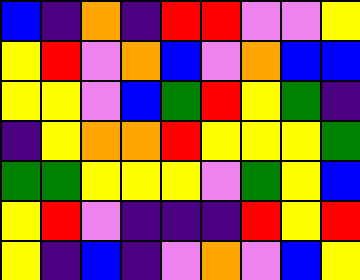[["blue", "indigo", "orange", "indigo", "red", "red", "violet", "violet", "yellow"], ["yellow", "red", "violet", "orange", "blue", "violet", "orange", "blue", "blue"], ["yellow", "yellow", "violet", "blue", "green", "red", "yellow", "green", "indigo"], ["indigo", "yellow", "orange", "orange", "red", "yellow", "yellow", "yellow", "green"], ["green", "green", "yellow", "yellow", "yellow", "violet", "green", "yellow", "blue"], ["yellow", "red", "violet", "indigo", "indigo", "indigo", "red", "yellow", "red"], ["yellow", "indigo", "blue", "indigo", "violet", "orange", "violet", "blue", "yellow"]]